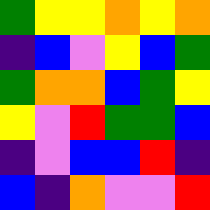[["green", "yellow", "yellow", "orange", "yellow", "orange"], ["indigo", "blue", "violet", "yellow", "blue", "green"], ["green", "orange", "orange", "blue", "green", "yellow"], ["yellow", "violet", "red", "green", "green", "blue"], ["indigo", "violet", "blue", "blue", "red", "indigo"], ["blue", "indigo", "orange", "violet", "violet", "red"]]